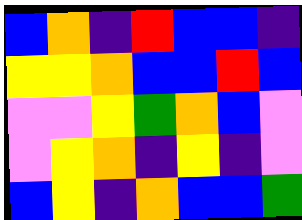[["blue", "orange", "indigo", "red", "blue", "blue", "indigo"], ["yellow", "yellow", "orange", "blue", "blue", "red", "blue"], ["violet", "violet", "yellow", "green", "orange", "blue", "violet"], ["violet", "yellow", "orange", "indigo", "yellow", "indigo", "violet"], ["blue", "yellow", "indigo", "orange", "blue", "blue", "green"]]